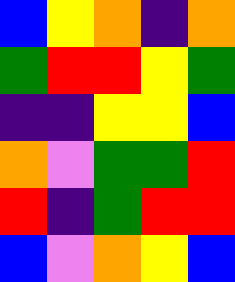[["blue", "yellow", "orange", "indigo", "orange"], ["green", "red", "red", "yellow", "green"], ["indigo", "indigo", "yellow", "yellow", "blue"], ["orange", "violet", "green", "green", "red"], ["red", "indigo", "green", "red", "red"], ["blue", "violet", "orange", "yellow", "blue"]]